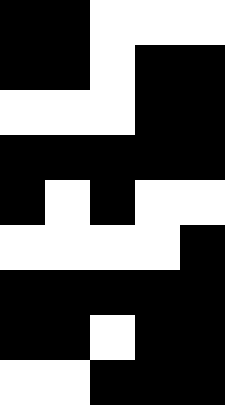[["black", "black", "white", "white", "white"], ["black", "black", "white", "black", "black"], ["white", "white", "white", "black", "black"], ["black", "black", "black", "black", "black"], ["black", "white", "black", "white", "white"], ["white", "white", "white", "white", "black"], ["black", "black", "black", "black", "black"], ["black", "black", "white", "black", "black"], ["white", "white", "black", "black", "black"]]